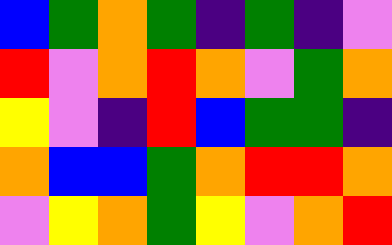[["blue", "green", "orange", "green", "indigo", "green", "indigo", "violet"], ["red", "violet", "orange", "red", "orange", "violet", "green", "orange"], ["yellow", "violet", "indigo", "red", "blue", "green", "green", "indigo"], ["orange", "blue", "blue", "green", "orange", "red", "red", "orange"], ["violet", "yellow", "orange", "green", "yellow", "violet", "orange", "red"]]